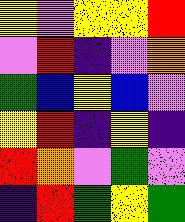[["yellow", "violet", "yellow", "yellow", "red"], ["violet", "red", "indigo", "violet", "orange"], ["green", "blue", "yellow", "blue", "violet"], ["yellow", "red", "indigo", "yellow", "indigo"], ["red", "orange", "violet", "green", "violet"], ["indigo", "red", "green", "yellow", "green"]]